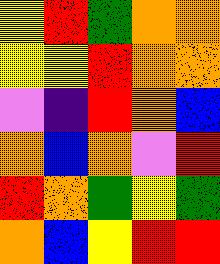[["yellow", "red", "green", "orange", "orange"], ["yellow", "yellow", "red", "orange", "orange"], ["violet", "indigo", "red", "orange", "blue"], ["orange", "blue", "orange", "violet", "red"], ["red", "orange", "green", "yellow", "green"], ["orange", "blue", "yellow", "red", "red"]]